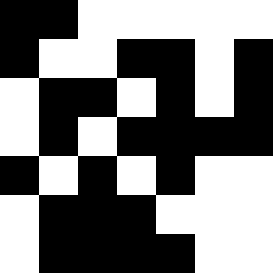[["black", "black", "white", "white", "white", "white", "white"], ["black", "white", "white", "black", "black", "white", "black"], ["white", "black", "black", "white", "black", "white", "black"], ["white", "black", "white", "black", "black", "black", "black"], ["black", "white", "black", "white", "black", "white", "white"], ["white", "black", "black", "black", "white", "white", "white"], ["white", "black", "black", "black", "black", "white", "white"]]